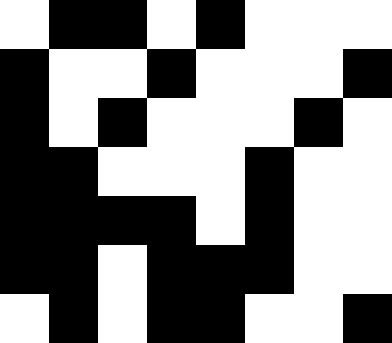[["white", "black", "black", "white", "black", "white", "white", "white"], ["black", "white", "white", "black", "white", "white", "white", "black"], ["black", "white", "black", "white", "white", "white", "black", "white"], ["black", "black", "white", "white", "white", "black", "white", "white"], ["black", "black", "black", "black", "white", "black", "white", "white"], ["black", "black", "white", "black", "black", "black", "white", "white"], ["white", "black", "white", "black", "black", "white", "white", "black"]]